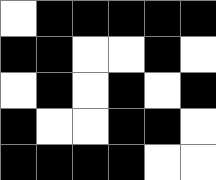[["white", "black", "black", "black", "black", "black"], ["black", "black", "white", "white", "black", "white"], ["white", "black", "white", "black", "white", "black"], ["black", "white", "white", "black", "black", "white"], ["black", "black", "black", "black", "white", "white"]]